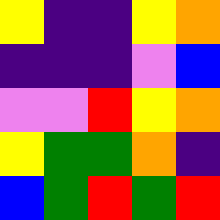[["yellow", "indigo", "indigo", "yellow", "orange"], ["indigo", "indigo", "indigo", "violet", "blue"], ["violet", "violet", "red", "yellow", "orange"], ["yellow", "green", "green", "orange", "indigo"], ["blue", "green", "red", "green", "red"]]